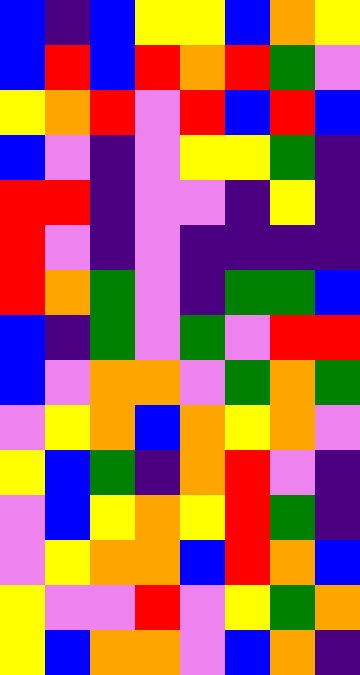[["blue", "indigo", "blue", "yellow", "yellow", "blue", "orange", "yellow"], ["blue", "red", "blue", "red", "orange", "red", "green", "violet"], ["yellow", "orange", "red", "violet", "red", "blue", "red", "blue"], ["blue", "violet", "indigo", "violet", "yellow", "yellow", "green", "indigo"], ["red", "red", "indigo", "violet", "violet", "indigo", "yellow", "indigo"], ["red", "violet", "indigo", "violet", "indigo", "indigo", "indigo", "indigo"], ["red", "orange", "green", "violet", "indigo", "green", "green", "blue"], ["blue", "indigo", "green", "violet", "green", "violet", "red", "red"], ["blue", "violet", "orange", "orange", "violet", "green", "orange", "green"], ["violet", "yellow", "orange", "blue", "orange", "yellow", "orange", "violet"], ["yellow", "blue", "green", "indigo", "orange", "red", "violet", "indigo"], ["violet", "blue", "yellow", "orange", "yellow", "red", "green", "indigo"], ["violet", "yellow", "orange", "orange", "blue", "red", "orange", "blue"], ["yellow", "violet", "violet", "red", "violet", "yellow", "green", "orange"], ["yellow", "blue", "orange", "orange", "violet", "blue", "orange", "indigo"]]